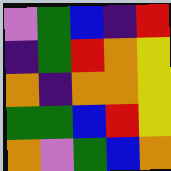[["violet", "green", "blue", "indigo", "red"], ["indigo", "green", "red", "orange", "yellow"], ["orange", "indigo", "orange", "orange", "yellow"], ["green", "green", "blue", "red", "yellow"], ["orange", "violet", "green", "blue", "orange"]]